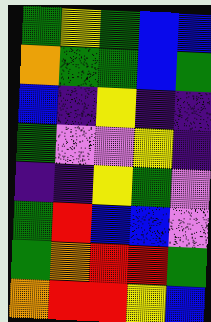[["green", "yellow", "green", "blue", "blue"], ["orange", "green", "green", "blue", "green"], ["blue", "indigo", "yellow", "indigo", "indigo"], ["green", "violet", "violet", "yellow", "indigo"], ["indigo", "indigo", "yellow", "green", "violet"], ["green", "red", "blue", "blue", "violet"], ["green", "orange", "red", "red", "green"], ["orange", "red", "red", "yellow", "blue"]]